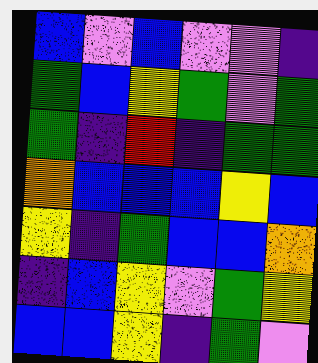[["blue", "violet", "blue", "violet", "violet", "indigo"], ["green", "blue", "yellow", "green", "violet", "green"], ["green", "indigo", "red", "indigo", "green", "green"], ["orange", "blue", "blue", "blue", "yellow", "blue"], ["yellow", "indigo", "green", "blue", "blue", "orange"], ["indigo", "blue", "yellow", "violet", "green", "yellow"], ["blue", "blue", "yellow", "indigo", "green", "violet"]]